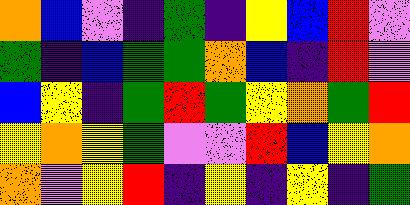[["orange", "blue", "violet", "indigo", "green", "indigo", "yellow", "blue", "red", "violet"], ["green", "indigo", "blue", "green", "green", "orange", "blue", "indigo", "red", "violet"], ["blue", "yellow", "indigo", "green", "red", "green", "yellow", "orange", "green", "red"], ["yellow", "orange", "yellow", "green", "violet", "violet", "red", "blue", "yellow", "orange"], ["orange", "violet", "yellow", "red", "indigo", "yellow", "indigo", "yellow", "indigo", "green"]]